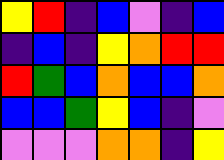[["yellow", "red", "indigo", "blue", "violet", "indigo", "blue"], ["indigo", "blue", "indigo", "yellow", "orange", "red", "red"], ["red", "green", "blue", "orange", "blue", "blue", "orange"], ["blue", "blue", "green", "yellow", "blue", "indigo", "violet"], ["violet", "violet", "violet", "orange", "orange", "indigo", "yellow"]]